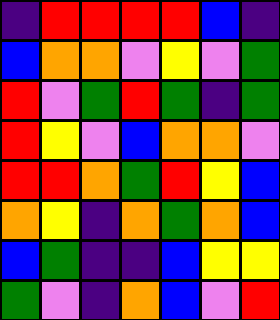[["indigo", "red", "red", "red", "red", "blue", "indigo"], ["blue", "orange", "orange", "violet", "yellow", "violet", "green"], ["red", "violet", "green", "red", "green", "indigo", "green"], ["red", "yellow", "violet", "blue", "orange", "orange", "violet"], ["red", "red", "orange", "green", "red", "yellow", "blue"], ["orange", "yellow", "indigo", "orange", "green", "orange", "blue"], ["blue", "green", "indigo", "indigo", "blue", "yellow", "yellow"], ["green", "violet", "indigo", "orange", "blue", "violet", "red"]]